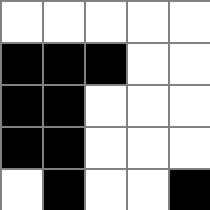[["white", "white", "white", "white", "white"], ["black", "black", "black", "white", "white"], ["black", "black", "white", "white", "white"], ["black", "black", "white", "white", "white"], ["white", "black", "white", "white", "black"]]